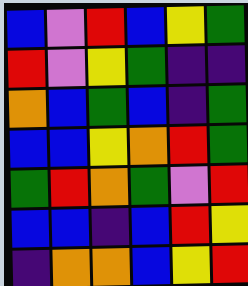[["blue", "violet", "red", "blue", "yellow", "green"], ["red", "violet", "yellow", "green", "indigo", "indigo"], ["orange", "blue", "green", "blue", "indigo", "green"], ["blue", "blue", "yellow", "orange", "red", "green"], ["green", "red", "orange", "green", "violet", "red"], ["blue", "blue", "indigo", "blue", "red", "yellow"], ["indigo", "orange", "orange", "blue", "yellow", "red"]]